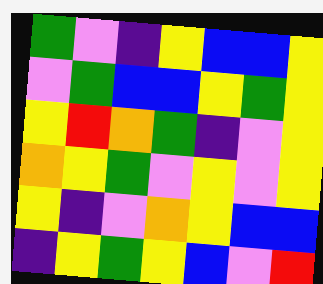[["green", "violet", "indigo", "yellow", "blue", "blue", "yellow"], ["violet", "green", "blue", "blue", "yellow", "green", "yellow"], ["yellow", "red", "orange", "green", "indigo", "violet", "yellow"], ["orange", "yellow", "green", "violet", "yellow", "violet", "yellow"], ["yellow", "indigo", "violet", "orange", "yellow", "blue", "blue"], ["indigo", "yellow", "green", "yellow", "blue", "violet", "red"]]